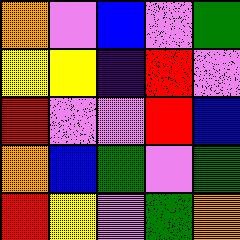[["orange", "violet", "blue", "violet", "green"], ["yellow", "yellow", "indigo", "red", "violet"], ["red", "violet", "violet", "red", "blue"], ["orange", "blue", "green", "violet", "green"], ["red", "yellow", "violet", "green", "orange"]]